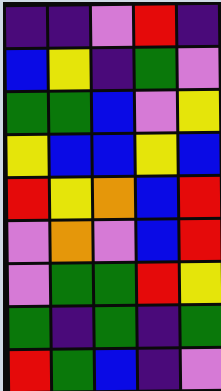[["indigo", "indigo", "violet", "red", "indigo"], ["blue", "yellow", "indigo", "green", "violet"], ["green", "green", "blue", "violet", "yellow"], ["yellow", "blue", "blue", "yellow", "blue"], ["red", "yellow", "orange", "blue", "red"], ["violet", "orange", "violet", "blue", "red"], ["violet", "green", "green", "red", "yellow"], ["green", "indigo", "green", "indigo", "green"], ["red", "green", "blue", "indigo", "violet"]]